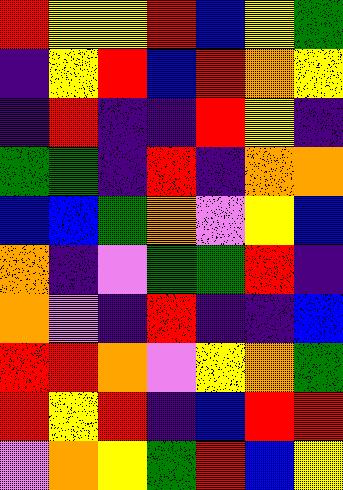[["red", "yellow", "yellow", "red", "blue", "yellow", "green"], ["indigo", "yellow", "red", "blue", "red", "orange", "yellow"], ["indigo", "red", "indigo", "indigo", "red", "yellow", "indigo"], ["green", "green", "indigo", "red", "indigo", "orange", "orange"], ["blue", "blue", "green", "orange", "violet", "yellow", "blue"], ["orange", "indigo", "violet", "green", "green", "red", "indigo"], ["orange", "violet", "indigo", "red", "indigo", "indigo", "blue"], ["red", "red", "orange", "violet", "yellow", "orange", "green"], ["red", "yellow", "red", "indigo", "blue", "red", "red"], ["violet", "orange", "yellow", "green", "red", "blue", "yellow"]]